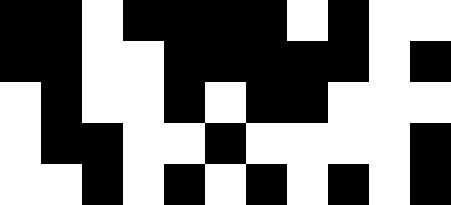[["black", "black", "white", "black", "black", "black", "black", "white", "black", "white", "white"], ["black", "black", "white", "white", "black", "black", "black", "black", "black", "white", "black"], ["white", "black", "white", "white", "black", "white", "black", "black", "white", "white", "white"], ["white", "black", "black", "white", "white", "black", "white", "white", "white", "white", "black"], ["white", "white", "black", "white", "black", "white", "black", "white", "black", "white", "black"]]